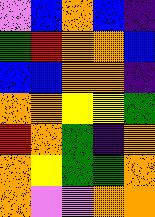[["violet", "blue", "orange", "blue", "indigo"], ["green", "red", "orange", "orange", "blue"], ["blue", "blue", "orange", "orange", "indigo"], ["orange", "orange", "yellow", "yellow", "green"], ["red", "orange", "green", "indigo", "orange"], ["orange", "yellow", "green", "green", "orange"], ["orange", "violet", "violet", "orange", "orange"]]